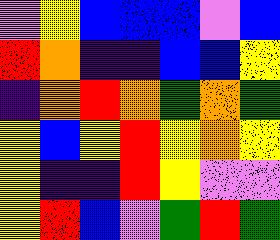[["violet", "yellow", "blue", "blue", "blue", "violet", "blue"], ["red", "orange", "indigo", "indigo", "blue", "blue", "yellow"], ["indigo", "orange", "red", "orange", "green", "orange", "green"], ["yellow", "blue", "yellow", "red", "yellow", "orange", "yellow"], ["yellow", "indigo", "indigo", "red", "yellow", "violet", "violet"], ["yellow", "red", "blue", "violet", "green", "red", "green"]]